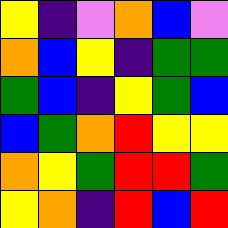[["yellow", "indigo", "violet", "orange", "blue", "violet"], ["orange", "blue", "yellow", "indigo", "green", "green"], ["green", "blue", "indigo", "yellow", "green", "blue"], ["blue", "green", "orange", "red", "yellow", "yellow"], ["orange", "yellow", "green", "red", "red", "green"], ["yellow", "orange", "indigo", "red", "blue", "red"]]